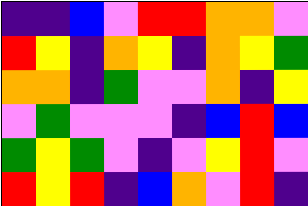[["indigo", "indigo", "blue", "violet", "red", "red", "orange", "orange", "violet"], ["red", "yellow", "indigo", "orange", "yellow", "indigo", "orange", "yellow", "green"], ["orange", "orange", "indigo", "green", "violet", "violet", "orange", "indigo", "yellow"], ["violet", "green", "violet", "violet", "violet", "indigo", "blue", "red", "blue"], ["green", "yellow", "green", "violet", "indigo", "violet", "yellow", "red", "violet"], ["red", "yellow", "red", "indigo", "blue", "orange", "violet", "red", "indigo"]]